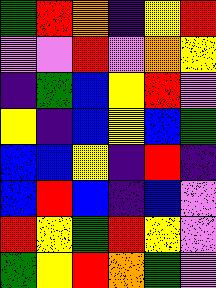[["green", "red", "orange", "indigo", "yellow", "red"], ["violet", "violet", "red", "violet", "orange", "yellow"], ["indigo", "green", "blue", "yellow", "red", "violet"], ["yellow", "indigo", "blue", "yellow", "blue", "green"], ["blue", "blue", "yellow", "indigo", "red", "indigo"], ["blue", "red", "blue", "indigo", "blue", "violet"], ["red", "yellow", "green", "red", "yellow", "violet"], ["green", "yellow", "red", "orange", "green", "violet"]]